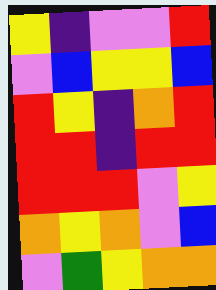[["yellow", "indigo", "violet", "violet", "red"], ["violet", "blue", "yellow", "yellow", "blue"], ["red", "yellow", "indigo", "orange", "red"], ["red", "red", "indigo", "red", "red"], ["red", "red", "red", "violet", "yellow"], ["orange", "yellow", "orange", "violet", "blue"], ["violet", "green", "yellow", "orange", "orange"]]